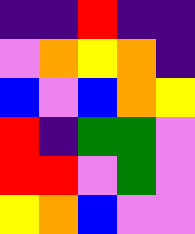[["indigo", "indigo", "red", "indigo", "indigo"], ["violet", "orange", "yellow", "orange", "indigo"], ["blue", "violet", "blue", "orange", "yellow"], ["red", "indigo", "green", "green", "violet"], ["red", "red", "violet", "green", "violet"], ["yellow", "orange", "blue", "violet", "violet"]]